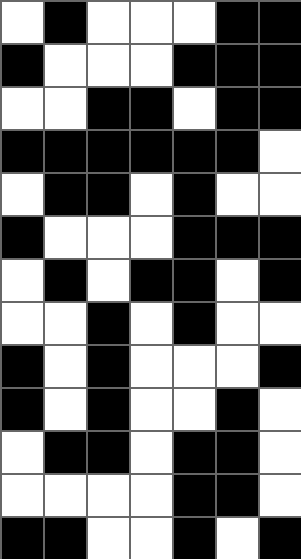[["white", "black", "white", "white", "white", "black", "black"], ["black", "white", "white", "white", "black", "black", "black"], ["white", "white", "black", "black", "white", "black", "black"], ["black", "black", "black", "black", "black", "black", "white"], ["white", "black", "black", "white", "black", "white", "white"], ["black", "white", "white", "white", "black", "black", "black"], ["white", "black", "white", "black", "black", "white", "black"], ["white", "white", "black", "white", "black", "white", "white"], ["black", "white", "black", "white", "white", "white", "black"], ["black", "white", "black", "white", "white", "black", "white"], ["white", "black", "black", "white", "black", "black", "white"], ["white", "white", "white", "white", "black", "black", "white"], ["black", "black", "white", "white", "black", "white", "black"]]